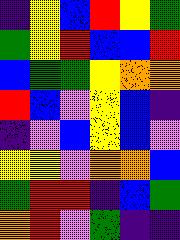[["indigo", "yellow", "blue", "red", "yellow", "green"], ["green", "yellow", "red", "blue", "blue", "red"], ["blue", "green", "green", "yellow", "orange", "orange"], ["red", "blue", "violet", "yellow", "blue", "indigo"], ["indigo", "violet", "blue", "yellow", "blue", "violet"], ["yellow", "yellow", "violet", "orange", "orange", "blue"], ["green", "red", "red", "indigo", "blue", "green"], ["orange", "red", "violet", "green", "indigo", "indigo"]]